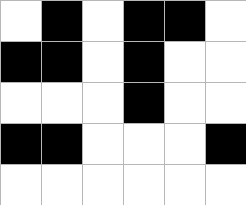[["white", "black", "white", "black", "black", "white"], ["black", "black", "white", "black", "white", "white"], ["white", "white", "white", "black", "white", "white"], ["black", "black", "white", "white", "white", "black"], ["white", "white", "white", "white", "white", "white"]]